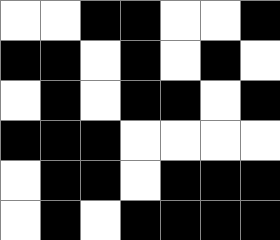[["white", "white", "black", "black", "white", "white", "black"], ["black", "black", "white", "black", "white", "black", "white"], ["white", "black", "white", "black", "black", "white", "black"], ["black", "black", "black", "white", "white", "white", "white"], ["white", "black", "black", "white", "black", "black", "black"], ["white", "black", "white", "black", "black", "black", "black"]]